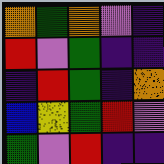[["orange", "green", "orange", "violet", "indigo"], ["red", "violet", "green", "indigo", "indigo"], ["indigo", "red", "green", "indigo", "orange"], ["blue", "yellow", "green", "red", "violet"], ["green", "violet", "red", "indigo", "indigo"]]